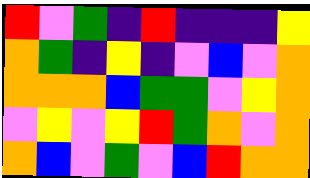[["red", "violet", "green", "indigo", "red", "indigo", "indigo", "indigo", "yellow"], ["orange", "green", "indigo", "yellow", "indigo", "violet", "blue", "violet", "orange"], ["orange", "orange", "orange", "blue", "green", "green", "violet", "yellow", "orange"], ["violet", "yellow", "violet", "yellow", "red", "green", "orange", "violet", "orange"], ["orange", "blue", "violet", "green", "violet", "blue", "red", "orange", "orange"]]